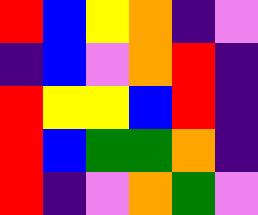[["red", "blue", "yellow", "orange", "indigo", "violet"], ["indigo", "blue", "violet", "orange", "red", "indigo"], ["red", "yellow", "yellow", "blue", "red", "indigo"], ["red", "blue", "green", "green", "orange", "indigo"], ["red", "indigo", "violet", "orange", "green", "violet"]]